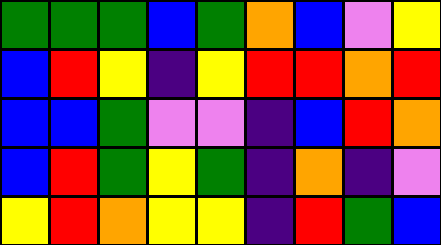[["green", "green", "green", "blue", "green", "orange", "blue", "violet", "yellow"], ["blue", "red", "yellow", "indigo", "yellow", "red", "red", "orange", "red"], ["blue", "blue", "green", "violet", "violet", "indigo", "blue", "red", "orange"], ["blue", "red", "green", "yellow", "green", "indigo", "orange", "indigo", "violet"], ["yellow", "red", "orange", "yellow", "yellow", "indigo", "red", "green", "blue"]]